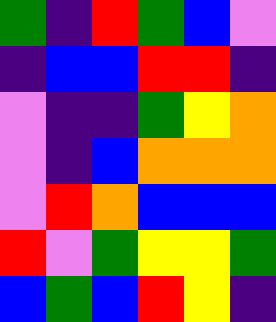[["green", "indigo", "red", "green", "blue", "violet"], ["indigo", "blue", "blue", "red", "red", "indigo"], ["violet", "indigo", "indigo", "green", "yellow", "orange"], ["violet", "indigo", "blue", "orange", "orange", "orange"], ["violet", "red", "orange", "blue", "blue", "blue"], ["red", "violet", "green", "yellow", "yellow", "green"], ["blue", "green", "blue", "red", "yellow", "indigo"]]